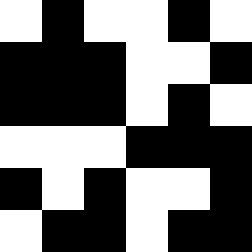[["white", "black", "white", "white", "black", "white"], ["black", "black", "black", "white", "white", "black"], ["black", "black", "black", "white", "black", "white"], ["white", "white", "white", "black", "black", "black"], ["black", "white", "black", "white", "white", "black"], ["white", "black", "black", "white", "black", "black"]]